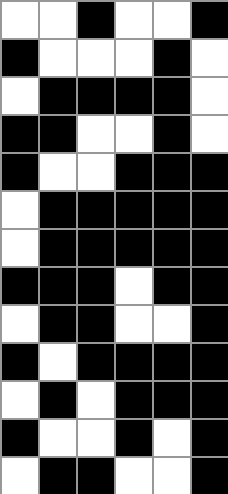[["white", "white", "black", "white", "white", "black"], ["black", "white", "white", "white", "black", "white"], ["white", "black", "black", "black", "black", "white"], ["black", "black", "white", "white", "black", "white"], ["black", "white", "white", "black", "black", "black"], ["white", "black", "black", "black", "black", "black"], ["white", "black", "black", "black", "black", "black"], ["black", "black", "black", "white", "black", "black"], ["white", "black", "black", "white", "white", "black"], ["black", "white", "black", "black", "black", "black"], ["white", "black", "white", "black", "black", "black"], ["black", "white", "white", "black", "white", "black"], ["white", "black", "black", "white", "white", "black"]]